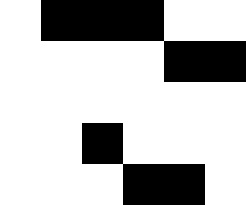[["white", "black", "black", "black", "white", "white"], ["white", "white", "white", "white", "black", "black"], ["white", "white", "white", "white", "white", "white"], ["white", "white", "black", "white", "white", "white"], ["white", "white", "white", "black", "black", "white"]]